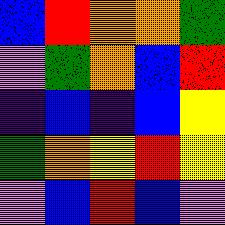[["blue", "red", "orange", "orange", "green"], ["violet", "green", "orange", "blue", "red"], ["indigo", "blue", "indigo", "blue", "yellow"], ["green", "orange", "yellow", "red", "yellow"], ["violet", "blue", "red", "blue", "violet"]]